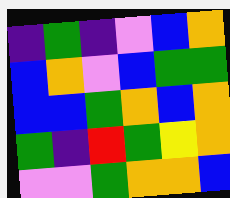[["indigo", "green", "indigo", "violet", "blue", "orange"], ["blue", "orange", "violet", "blue", "green", "green"], ["blue", "blue", "green", "orange", "blue", "orange"], ["green", "indigo", "red", "green", "yellow", "orange"], ["violet", "violet", "green", "orange", "orange", "blue"]]